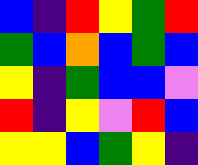[["blue", "indigo", "red", "yellow", "green", "red"], ["green", "blue", "orange", "blue", "green", "blue"], ["yellow", "indigo", "green", "blue", "blue", "violet"], ["red", "indigo", "yellow", "violet", "red", "blue"], ["yellow", "yellow", "blue", "green", "yellow", "indigo"]]